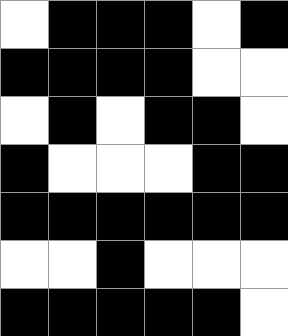[["white", "black", "black", "black", "white", "black"], ["black", "black", "black", "black", "white", "white"], ["white", "black", "white", "black", "black", "white"], ["black", "white", "white", "white", "black", "black"], ["black", "black", "black", "black", "black", "black"], ["white", "white", "black", "white", "white", "white"], ["black", "black", "black", "black", "black", "white"]]